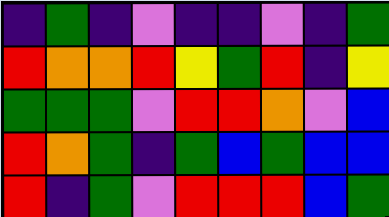[["indigo", "green", "indigo", "violet", "indigo", "indigo", "violet", "indigo", "green"], ["red", "orange", "orange", "red", "yellow", "green", "red", "indigo", "yellow"], ["green", "green", "green", "violet", "red", "red", "orange", "violet", "blue"], ["red", "orange", "green", "indigo", "green", "blue", "green", "blue", "blue"], ["red", "indigo", "green", "violet", "red", "red", "red", "blue", "green"]]